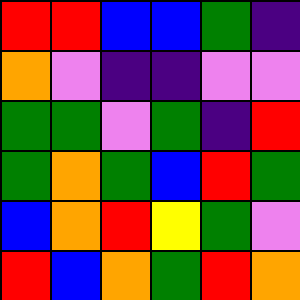[["red", "red", "blue", "blue", "green", "indigo"], ["orange", "violet", "indigo", "indigo", "violet", "violet"], ["green", "green", "violet", "green", "indigo", "red"], ["green", "orange", "green", "blue", "red", "green"], ["blue", "orange", "red", "yellow", "green", "violet"], ["red", "blue", "orange", "green", "red", "orange"]]